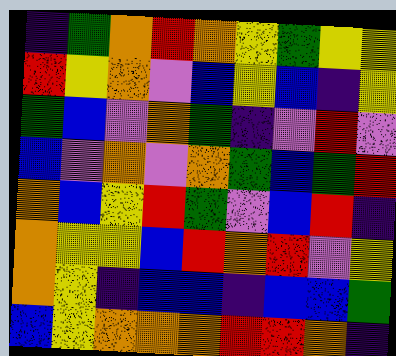[["indigo", "green", "orange", "red", "orange", "yellow", "green", "yellow", "yellow"], ["red", "yellow", "orange", "violet", "blue", "yellow", "blue", "indigo", "yellow"], ["green", "blue", "violet", "orange", "green", "indigo", "violet", "red", "violet"], ["blue", "violet", "orange", "violet", "orange", "green", "blue", "green", "red"], ["orange", "blue", "yellow", "red", "green", "violet", "blue", "red", "indigo"], ["orange", "yellow", "yellow", "blue", "red", "orange", "red", "violet", "yellow"], ["orange", "yellow", "indigo", "blue", "blue", "indigo", "blue", "blue", "green"], ["blue", "yellow", "orange", "orange", "orange", "red", "red", "orange", "indigo"]]